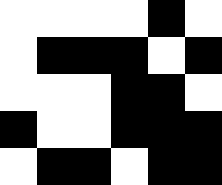[["white", "white", "white", "white", "black", "white"], ["white", "black", "black", "black", "white", "black"], ["white", "white", "white", "black", "black", "white"], ["black", "white", "white", "black", "black", "black"], ["white", "black", "black", "white", "black", "black"]]